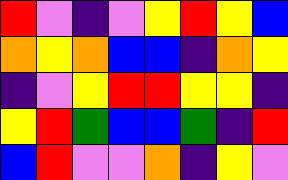[["red", "violet", "indigo", "violet", "yellow", "red", "yellow", "blue"], ["orange", "yellow", "orange", "blue", "blue", "indigo", "orange", "yellow"], ["indigo", "violet", "yellow", "red", "red", "yellow", "yellow", "indigo"], ["yellow", "red", "green", "blue", "blue", "green", "indigo", "red"], ["blue", "red", "violet", "violet", "orange", "indigo", "yellow", "violet"]]